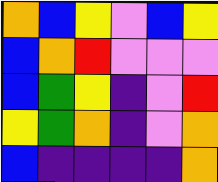[["orange", "blue", "yellow", "violet", "blue", "yellow"], ["blue", "orange", "red", "violet", "violet", "violet"], ["blue", "green", "yellow", "indigo", "violet", "red"], ["yellow", "green", "orange", "indigo", "violet", "orange"], ["blue", "indigo", "indigo", "indigo", "indigo", "orange"]]